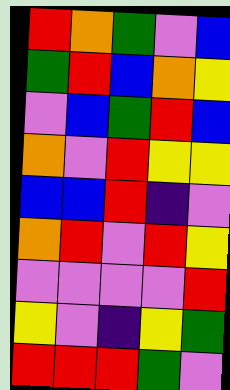[["red", "orange", "green", "violet", "blue"], ["green", "red", "blue", "orange", "yellow"], ["violet", "blue", "green", "red", "blue"], ["orange", "violet", "red", "yellow", "yellow"], ["blue", "blue", "red", "indigo", "violet"], ["orange", "red", "violet", "red", "yellow"], ["violet", "violet", "violet", "violet", "red"], ["yellow", "violet", "indigo", "yellow", "green"], ["red", "red", "red", "green", "violet"]]